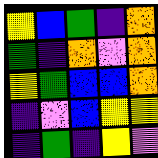[["yellow", "blue", "green", "indigo", "orange"], ["green", "indigo", "orange", "violet", "orange"], ["yellow", "green", "blue", "blue", "orange"], ["indigo", "violet", "blue", "yellow", "yellow"], ["indigo", "green", "indigo", "yellow", "violet"]]